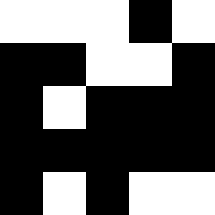[["white", "white", "white", "black", "white"], ["black", "black", "white", "white", "black"], ["black", "white", "black", "black", "black"], ["black", "black", "black", "black", "black"], ["black", "white", "black", "white", "white"]]